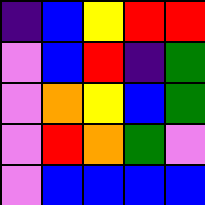[["indigo", "blue", "yellow", "red", "red"], ["violet", "blue", "red", "indigo", "green"], ["violet", "orange", "yellow", "blue", "green"], ["violet", "red", "orange", "green", "violet"], ["violet", "blue", "blue", "blue", "blue"]]